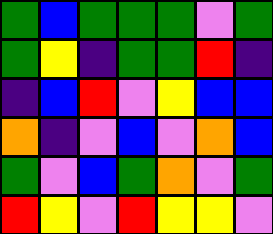[["green", "blue", "green", "green", "green", "violet", "green"], ["green", "yellow", "indigo", "green", "green", "red", "indigo"], ["indigo", "blue", "red", "violet", "yellow", "blue", "blue"], ["orange", "indigo", "violet", "blue", "violet", "orange", "blue"], ["green", "violet", "blue", "green", "orange", "violet", "green"], ["red", "yellow", "violet", "red", "yellow", "yellow", "violet"]]